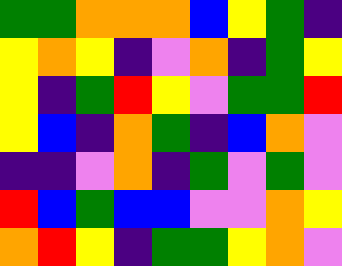[["green", "green", "orange", "orange", "orange", "blue", "yellow", "green", "indigo"], ["yellow", "orange", "yellow", "indigo", "violet", "orange", "indigo", "green", "yellow"], ["yellow", "indigo", "green", "red", "yellow", "violet", "green", "green", "red"], ["yellow", "blue", "indigo", "orange", "green", "indigo", "blue", "orange", "violet"], ["indigo", "indigo", "violet", "orange", "indigo", "green", "violet", "green", "violet"], ["red", "blue", "green", "blue", "blue", "violet", "violet", "orange", "yellow"], ["orange", "red", "yellow", "indigo", "green", "green", "yellow", "orange", "violet"]]